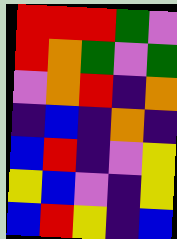[["red", "red", "red", "green", "violet"], ["red", "orange", "green", "violet", "green"], ["violet", "orange", "red", "indigo", "orange"], ["indigo", "blue", "indigo", "orange", "indigo"], ["blue", "red", "indigo", "violet", "yellow"], ["yellow", "blue", "violet", "indigo", "yellow"], ["blue", "red", "yellow", "indigo", "blue"]]